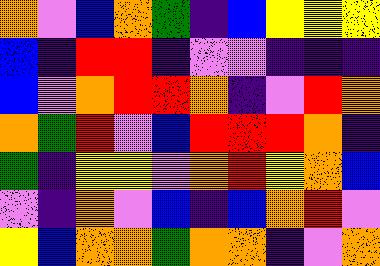[["orange", "violet", "blue", "orange", "green", "indigo", "blue", "yellow", "yellow", "yellow"], ["blue", "indigo", "red", "red", "indigo", "violet", "violet", "indigo", "indigo", "indigo"], ["blue", "violet", "orange", "red", "red", "orange", "indigo", "violet", "red", "orange"], ["orange", "green", "red", "violet", "blue", "red", "red", "red", "orange", "indigo"], ["green", "indigo", "yellow", "yellow", "violet", "orange", "red", "yellow", "orange", "blue"], ["violet", "indigo", "orange", "violet", "blue", "indigo", "blue", "orange", "red", "violet"], ["yellow", "blue", "orange", "orange", "green", "orange", "orange", "indigo", "violet", "orange"]]